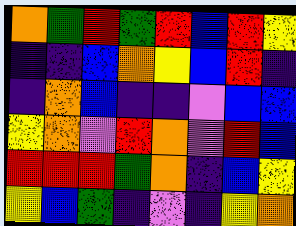[["orange", "green", "red", "green", "red", "blue", "red", "yellow"], ["indigo", "indigo", "blue", "orange", "yellow", "blue", "red", "indigo"], ["indigo", "orange", "blue", "indigo", "indigo", "violet", "blue", "blue"], ["yellow", "orange", "violet", "red", "orange", "violet", "red", "blue"], ["red", "red", "red", "green", "orange", "indigo", "blue", "yellow"], ["yellow", "blue", "green", "indigo", "violet", "indigo", "yellow", "orange"]]